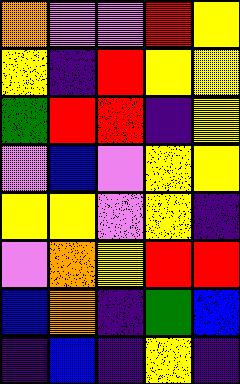[["orange", "violet", "violet", "red", "yellow"], ["yellow", "indigo", "red", "yellow", "yellow"], ["green", "red", "red", "indigo", "yellow"], ["violet", "blue", "violet", "yellow", "yellow"], ["yellow", "yellow", "violet", "yellow", "indigo"], ["violet", "orange", "yellow", "red", "red"], ["blue", "orange", "indigo", "green", "blue"], ["indigo", "blue", "indigo", "yellow", "indigo"]]